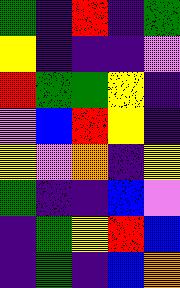[["green", "indigo", "red", "indigo", "green"], ["yellow", "indigo", "indigo", "indigo", "violet"], ["red", "green", "green", "yellow", "indigo"], ["violet", "blue", "red", "yellow", "indigo"], ["yellow", "violet", "orange", "indigo", "yellow"], ["green", "indigo", "indigo", "blue", "violet"], ["indigo", "green", "yellow", "red", "blue"], ["indigo", "green", "indigo", "blue", "orange"]]